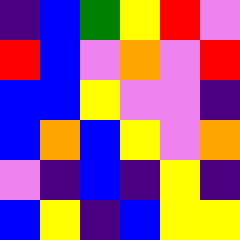[["indigo", "blue", "green", "yellow", "red", "violet"], ["red", "blue", "violet", "orange", "violet", "red"], ["blue", "blue", "yellow", "violet", "violet", "indigo"], ["blue", "orange", "blue", "yellow", "violet", "orange"], ["violet", "indigo", "blue", "indigo", "yellow", "indigo"], ["blue", "yellow", "indigo", "blue", "yellow", "yellow"]]